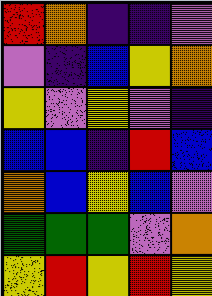[["red", "orange", "indigo", "indigo", "violet"], ["violet", "indigo", "blue", "yellow", "orange"], ["yellow", "violet", "yellow", "violet", "indigo"], ["blue", "blue", "indigo", "red", "blue"], ["orange", "blue", "yellow", "blue", "violet"], ["green", "green", "green", "violet", "orange"], ["yellow", "red", "yellow", "red", "yellow"]]